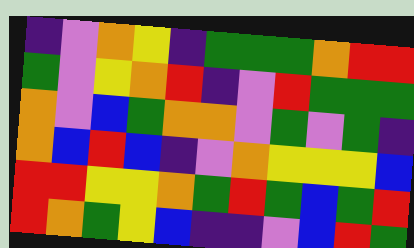[["indigo", "violet", "orange", "yellow", "indigo", "green", "green", "green", "orange", "red", "red"], ["green", "violet", "yellow", "orange", "red", "indigo", "violet", "red", "green", "green", "green"], ["orange", "violet", "blue", "green", "orange", "orange", "violet", "green", "violet", "green", "indigo"], ["orange", "blue", "red", "blue", "indigo", "violet", "orange", "yellow", "yellow", "yellow", "blue"], ["red", "red", "yellow", "yellow", "orange", "green", "red", "green", "blue", "green", "red"], ["red", "orange", "green", "yellow", "blue", "indigo", "indigo", "violet", "blue", "red", "green"]]